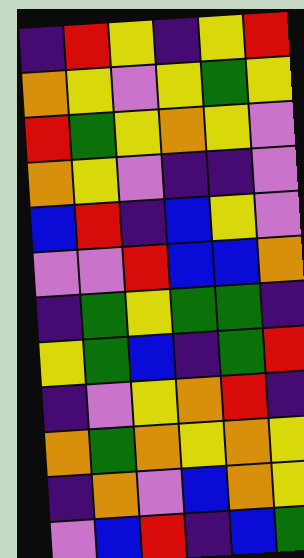[["indigo", "red", "yellow", "indigo", "yellow", "red"], ["orange", "yellow", "violet", "yellow", "green", "yellow"], ["red", "green", "yellow", "orange", "yellow", "violet"], ["orange", "yellow", "violet", "indigo", "indigo", "violet"], ["blue", "red", "indigo", "blue", "yellow", "violet"], ["violet", "violet", "red", "blue", "blue", "orange"], ["indigo", "green", "yellow", "green", "green", "indigo"], ["yellow", "green", "blue", "indigo", "green", "red"], ["indigo", "violet", "yellow", "orange", "red", "indigo"], ["orange", "green", "orange", "yellow", "orange", "yellow"], ["indigo", "orange", "violet", "blue", "orange", "yellow"], ["violet", "blue", "red", "indigo", "blue", "green"]]